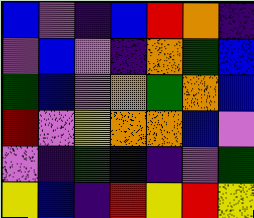[["blue", "violet", "indigo", "blue", "red", "orange", "indigo"], ["violet", "blue", "violet", "indigo", "orange", "green", "blue"], ["green", "blue", "violet", "orange", "green", "orange", "blue"], ["red", "violet", "yellow", "orange", "orange", "blue", "violet"], ["violet", "indigo", "green", "blue", "indigo", "violet", "green"], ["yellow", "blue", "indigo", "red", "yellow", "red", "yellow"]]